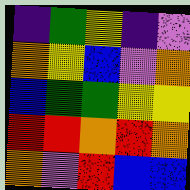[["indigo", "green", "yellow", "indigo", "violet"], ["orange", "yellow", "blue", "violet", "orange"], ["blue", "green", "green", "yellow", "yellow"], ["red", "red", "orange", "red", "orange"], ["orange", "violet", "red", "blue", "blue"]]